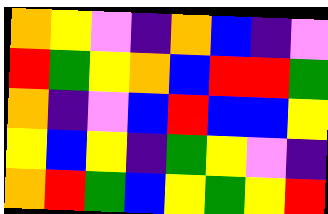[["orange", "yellow", "violet", "indigo", "orange", "blue", "indigo", "violet"], ["red", "green", "yellow", "orange", "blue", "red", "red", "green"], ["orange", "indigo", "violet", "blue", "red", "blue", "blue", "yellow"], ["yellow", "blue", "yellow", "indigo", "green", "yellow", "violet", "indigo"], ["orange", "red", "green", "blue", "yellow", "green", "yellow", "red"]]